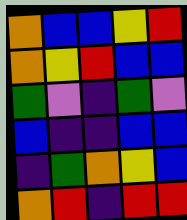[["orange", "blue", "blue", "yellow", "red"], ["orange", "yellow", "red", "blue", "blue"], ["green", "violet", "indigo", "green", "violet"], ["blue", "indigo", "indigo", "blue", "blue"], ["indigo", "green", "orange", "yellow", "blue"], ["orange", "red", "indigo", "red", "red"]]